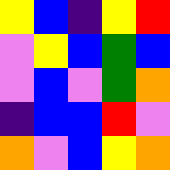[["yellow", "blue", "indigo", "yellow", "red"], ["violet", "yellow", "blue", "green", "blue"], ["violet", "blue", "violet", "green", "orange"], ["indigo", "blue", "blue", "red", "violet"], ["orange", "violet", "blue", "yellow", "orange"]]